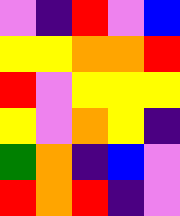[["violet", "indigo", "red", "violet", "blue"], ["yellow", "yellow", "orange", "orange", "red"], ["red", "violet", "yellow", "yellow", "yellow"], ["yellow", "violet", "orange", "yellow", "indigo"], ["green", "orange", "indigo", "blue", "violet"], ["red", "orange", "red", "indigo", "violet"]]